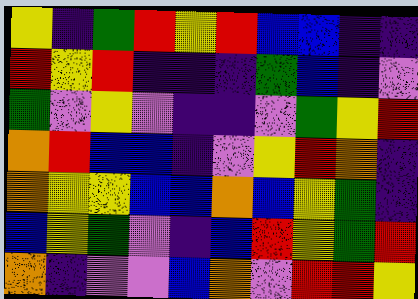[["yellow", "indigo", "green", "red", "yellow", "red", "blue", "blue", "indigo", "indigo"], ["red", "yellow", "red", "indigo", "indigo", "indigo", "green", "blue", "indigo", "violet"], ["green", "violet", "yellow", "violet", "indigo", "indigo", "violet", "green", "yellow", "red"], ["orange", "red", "blue", "blue", "indigo", "violet", "yellow", "red", "orange", "indigo"], ["orange", "yellow", "yellow", "blue", "blue", "orange", "blue", "yellow", "green", "indigo"], ["blue", "yellow", "green", "violet", "indigo", "blue", "red", "yellow", "green", "red"], ["orange", "indigo", "violet", "violet", "blue", "orange", "violet", "red", "red", "yellow"]]